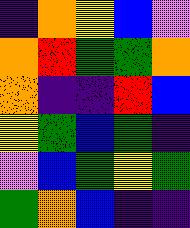[["indigo", "orange", "yellow", "blue", "violet"], ["orange", "red", "green", "green", "orange"], ["orange", "indigo", "indigo", "red", "blue"], ["yellow", "green", "blue", "green", "indigo"], ["violet", "blue", "green", "yellow", "green"], ["green", "orange", "blue", "indigo", "indigo"]]